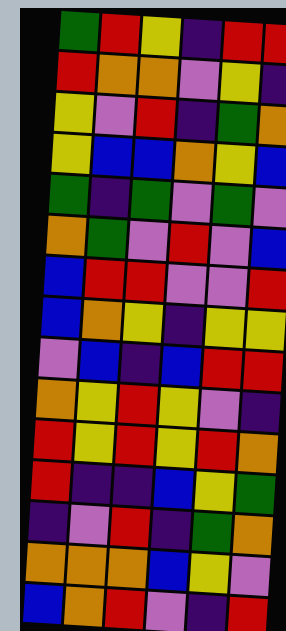[["green", "red", "yellow", "indigo", "red", "red"], ["red", "orange", "orange", "violet", "yellow", "indigo"], ["yellow", "violet", "red", "indigo", "green", "orange"], ["yellow", "blue", "blue", "orange", "yellow", "blue"], ["green", "indigo", "green", "violet", "green", "violet"], ["orange", "green", "violet", "red", "violet", "blue"], ["blue", "red", "red", "violet", "violet", "red"], ["blue", "orange", "yellow", "indigo", "yellow", "yellow"], ["violet", "blue", "indigo", "blue", "red", "red"], ["orange", "yellow", "red", "yellow", "violet", "indigo"], ["red", "yellow", "red", "yellow", "red", "orange"], ["red", "indigo", "indigo", "blue", "yellow", "green"], ["indigo", "violet", "red", "indigo", "green", "orange"], ["orange", "orange", "orange", "blue", "yellow", "violet"], ["blue", "orange", "red", "violet", "indigo", "red"]]